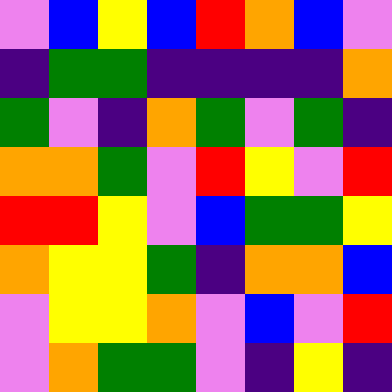[["violet", "blue", "yellow", "blue", "red", "orange", "blue", "violet"], ["indigo", "green", "green", "indigo", "indigo", "indigo", "indigo", "orange"], ["green", "violet", "indigo", "orange", "green", "violet", "green", "indigo"], ["orange", "orange", "green", "violet", "red", "yellow", "violet", "red"], ["red", "red", "yellow", "violet", "blue", "green", "green", "yellow"], ["orange", "yellow", "yellow", "green", "indigo", "orange", "orange", "blue"], ["violet", "yellow", "yellow", "orange", "violet", "blue", "violet", "red"], ["violet", "orange", "green", "green", "violet", "indigo", "yellow", "indigo"]]